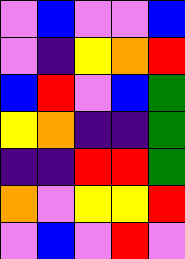[["violet", "blue", "violet", "violet", "blue"], ["violet", "indigo", "yellow", "orange", "red"], ["blue", "red", "violet", "blue", "green"], ["yellow", "orange", "indigo", "indigo", "green"], ["indigo", "indigo", "red", "red", "green"], ["orange", "violet", "yellow", "yellow", "red"], ["violet", "blue", "violet", "red", "violet"]]